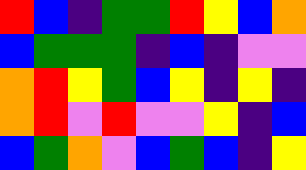[["red", "blue", "indigo", "green", "green", "red", "yellow", "blue", "orange"], ["blue", "green", "green", "green", "indigo", "blue", "indigo", "violet", "violet"], ["orange", "red", "yellow", "green", "blue", "yellow", "indigo", "yellow", "indigo"], ["orange", "red", "violet", "red", "violet", "violet", "yellow", "indigo", "blue"], ["blue", "green", "orange", "violet", "blue", "green", "blue", "indigo", "yellow"]]